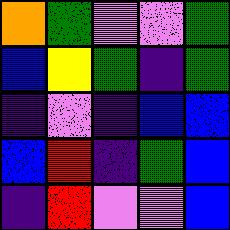[["orange", "green", "violet", "violet", "green"], ["blue", "yellow", "green", "indigo", "green"], ["indigo", "violet", "indigo", "blue", "blue"], ["blue", "red", "indigo", "green", "blue"], ["indigo", "red", "violet", "violet", "blue"]]